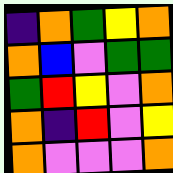[["indigo", "orange", "green", "yellow", "orange"], ["orange", "blue", "violet", "green", "green"], ["green", "red", "yellow", "violet", "orange"], ["orange", "indigo", "red", "violet", "yellow"], ["orange", "violet", "violet", "violet", "orange"]]